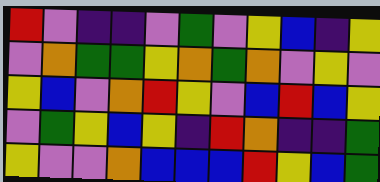[["red", "violet", "indigo", "indigo", "violet", "green", "violet", "yellow", "blue", "indigo", "yellow"], ["violet", "orange", "green", "green", "yellow", "orange", "green", "orange", "violet", "yellow", "violet"], ["yellow", "blue", "violet", "orange", "red", "yellow", "violet", "blue", "red", "blue", "yellow"], ["violet", "green", "yellow", "blue", "yellow", "indigo", "red", "orange", "indigo", "indigo", "green"], ["yellow", "violet", "violet", "orange", "blue", "blue", "blue", "red", "yellow", "blue", "green"]]